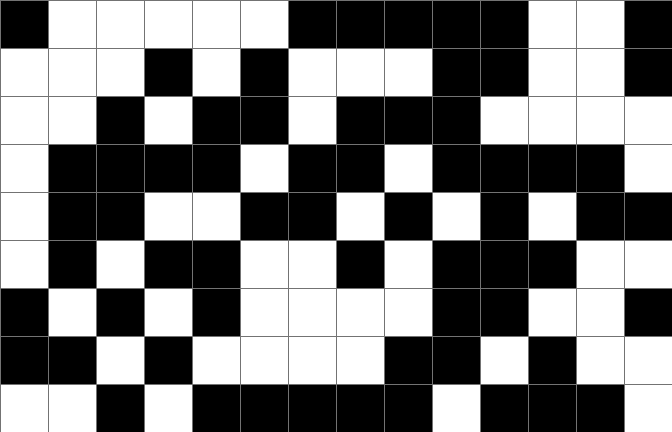[["black", "white", "white", "white", "white", "white", "black", "black", "black", "black", "black", "white", "white", "black"], ["white", "white", "white", "black", "white", "black", "white", "white", "white", "black", "black", "white", "white", "black"], ["white", "white", "black", "white", "black", "black", "white", "black", "black", "black", "white", "white", "white", "white"], ["white", "black", "black", "black", "black", "white", "black", "black", "white", "black", "black", "black", "black", "white"], ["white", "black", "black", "white", "white", "black", "black", "white", "black", "white", "black", "white", "black", "black"], ["white", "black", "white", "black", "black", "white", "white", "black", "white", "black", "black", "black", "white", "white"], ["black", "white", "black", "white", "black", "white", "white", "white", "white", "black", "black", "white", "white", "black"], ["black", "black", "white", "black", "white", "white", "white", "white", "black", "black", "white", "black", "white", "white"], ["white", "white", "black", "white", "black", "black", "black", "black", "black", "white", "black", "black", "black", "white"]]